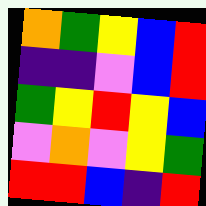[["orange", "green", "yellow", "blue", "red"], ["indigo", "indigo", "violet", "blue", "red"], ["green", "yellow", "red", "yellow", "blue"], ["violet", "orange", "violet", "yellow", "green"], ["red", "red", "blue", "indigo", "red"]]